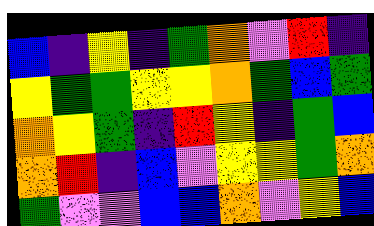[["blue", "indigo", "yellow", "indigo", "green", "orange", "violet", "red", "indigo"], ["yellow", "green", "green", "yellow", "yellow", "orange", "green", "blue", "green"], ["orange", "yellow", "green", "indigo", "red", "yellow", "indigo", "green", "blue"], ["orange", "red", "indigo", "blue", "violet", "yellow", "yellow", "green", "orange"], ["green", "violet", "violet", "blue", "blue", "orange", "violet", "yellow", "blue"]]